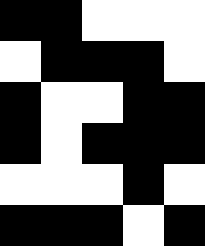[["black", "black", "white", "white", "white"], ["white", "black", "black", "black", "white"], ["black", "white", "white", "black", "black"], ["black", "white", "black", "black", "black"], ["white", "white", "white", "black", "white"], ["black", "black", "black", "white", "black"]]